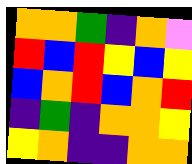[["orange", "orange", "green", "indigo", "orange", "violet"], ["red", "blue", "red", "yellow", "blue", "yellow"], ["blue", "orange", "red", "blue", "orange", "red"], ["indigo", "green", "indigo", "orange", "orange", "yellow"], ["yellow", "orange", "indigo", "indigo", "orange", "orange"]]